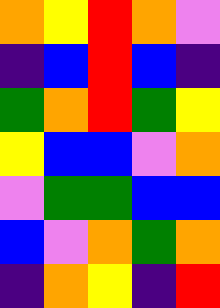[["orange", "yellow", "red", "orange", "violet"], ["indigo", "blue", "red", "blue", "indigo"], ["green", "orange", "red", "green", "yellow"], ["yellow", "blue", "blue", "violet", "orange"], ["violet", "green", "green", "blue", "blue"], ["blue", "violet", "orange", "green", "orange"], ["indigo", "orange", "yellow", "indigo", "red"]]